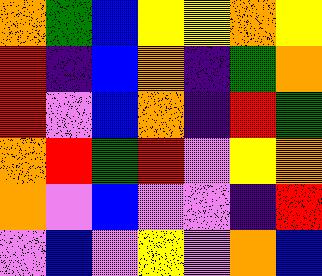[["orange", "green", "blue", "yellow", "yellow", "orange", "yellow"], ["red", "indigo", "blue", "orange", "indigo", "green", "orange"], ["red", "violet", "blue", "orange", "indigo", "red", "green"], ["orange", "red", "green", "red", "violet", "yellow", "orange"], ["orange", "violet", "blue", "violet", "violet", "indigo", "red"], ["violet", "blue", "violet", "yellow", "violet", "orange", "blue"]]